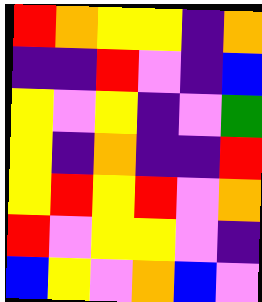[["red", "orange", "yellow", "yellow", "indigo", "orange"], ["indigo", "indigo", "red", "violet", "indigo", "blue"], ["yellow", "violet", "yellow", "indigo", "violet", "green"], ["yellow", "indigo", "orange", "indigo", "indigo", "red"], ["yellow", "red", "yellow", "red", "violet", "orange"], ["red", "violet", "yellow", "yellow", "violet", "indigo"], ["blue", "yellow", "violet", "orange", "blue", "violet"]]